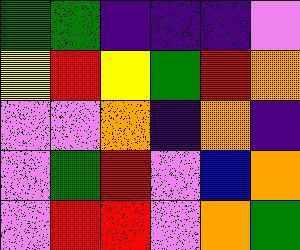[["green", "green", "indigo", "indigo", "indigo", "violet"], ["yellow", "red", "yellow", "green", "red", "orange"], ["violet", "violet", "orange", "indigo", "orange", "indigo"], ["violet", "green", "red", "violet", "blue", "orange"], ["violet", "red", "red", "violet", "orange", "green"]]